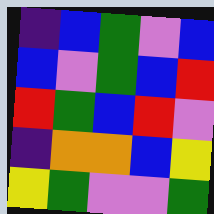[["indigo", "blue", "green", "violet", "blue"], ["blue", "violet", "green", "blue", "red"], ["red", "green", "blue", "red", "violet"], ["indigo", "orange", "orange", "blue", "yellow"], ["yellow", "green", "violet", "violet", "green"]]